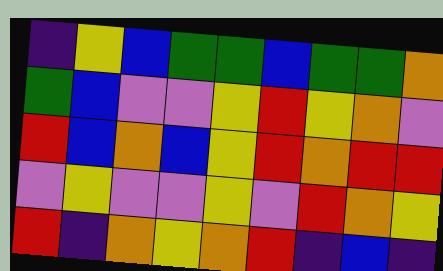[["indigo", "yellow", "blue", "green", "green", "blue", "green", "green", "orange"], ["green", "blue", "violet", "violet", "yellow", "red", "yellow", "orange", "violet"], ["red", "blue", "orange", "blue", "yellow", "red", "orange", "red", "red"], ["violet", "yellow", "violet", "violet", "yellow", "violet", "red", "orange", "yellow"], ["red", "indigo", "orange", "yellow", "orange", "red", "indigo", "blue", "indigo"]]